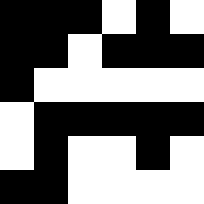[["black", "black", "black", "white", "black", "white"], ["black", "black", "white", "black", "black", "black"], ["black", "white", "white", "white", "white", "white"], ["white", "black", "black", "black", "black", "black"], ["white", "black", "white", "white", "black", "white"], ["black", "black", "white", "white", "white", "white"]]